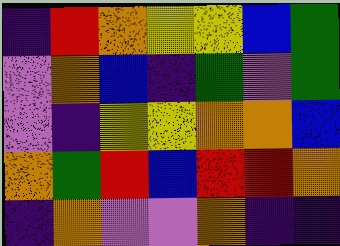[["indigo", "red", "orange", "yellow", "yellow", "blue", "green"], ["violet", "orange", "blue", "indigo", "green", "violet", "green"], ["violet", "indigo", "yellow", "yellow", "orange", "orange", "blue"], ["orange", "green", "red", "blue", "red", "red", "orange"], ["indigo", "orange", "violet", "violet", "orange", "indigo", "indigo"]]